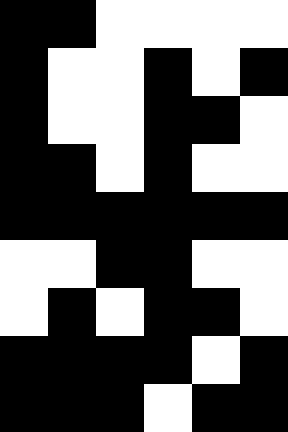[["black", "black", "white", "white", "white", "white"], ["black", "white", "white", "black", "white", "black"], ["black", "white", "white", "black", "black", "white"], ["black", "black", "white", "black", "white", "white"], ["black", "black", "black", "black", "black", "black"], ["white", "white", "black", "black", "white", "white"], ["white", "black", "white", "black", "black", "white"], ["black", "black", "black", "black", "white", "black"], ["black", "black", "black", "white", "black", "black"]]